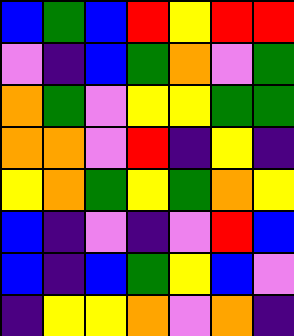[["blue", "green", "blue", "red", "yellow", "red", "red"], ["violet", "indigo", "blue", "green", "orange", "violet", "green"], ["orange", "green", "violet", "yellow", "yellow", "green", "green"], ["orange", "orange", "violet", "red", "indigo", "yellow", "indigo"], ["yellow", "orange", "green", "yellow", "green", "orange", "yellow"], ["blue", "indigo", "violet", "indigo", "violet", "red", "blue"], ["blue", "indigo", "blue", "green", "yellow", "blue", "violet"], ["indigo", "yellow", "yellow", "orange", "violet", "orange", "indigo"]]